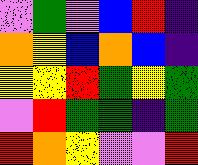[["violet", "green", "violet", "blue", "red", "indigo"], ["orange", "yellow", "blue", "orange", "blue", "indigo"], ["yellow", "yellow", "red", "green", "yellow", "green"], ["violet", "red", "green", "green", "indigo", "green"], ["red", "orange", "yellow", "violet", "violet", "red"]]